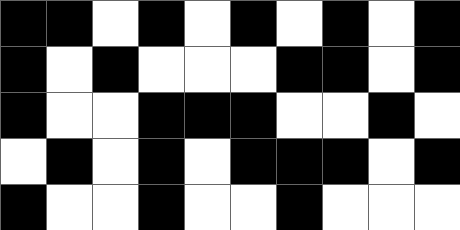[["black", "black", "white", "black", "white", "black", "white", "black", "white", "black"], ["black", "white", "black", "white", "white", "white", "black", "black", "white", "black"], ["black", "white", "white", "black", "black", "black", "white", "white", "black", "white"], ["white", "black", "white", "black", "white", "black", "black", "black", "white", "black"], ["black", "white", "white", "black", "white", "white", "black", "white", "white", "white"]]